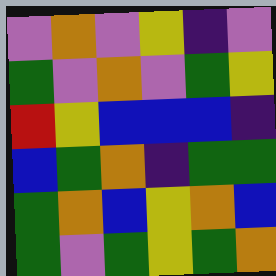[["violet", "orange", "violet", "yellow", "indigo", "violet"], ["green", "violet", "orange", "violet", "green", "yellow"], ["red", "yellow", "blue", "blue", "blue", "indigo"], ["blue", "green", "orange", "indigo", "green", "green"], ["green", "orange", "blue", "yellow", "orange", "blue"], ["green", "violet", "green", "yellow", "green", "orange"]]